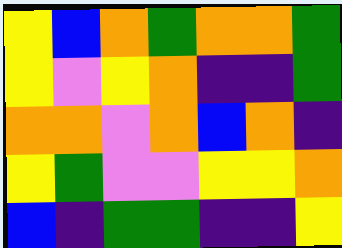[["yellow", "blue", "orange", "green", "orange", "orange", "green"], ["yellow", "violet", "yellow", "orange", "indigo", "indigo", "green"], ["orange", "orange", "violet", "orange", "blue", "orange", "indigo"], ["yellow", "green", "violet", "violet", "yellow", "yellow", "orange"], ["blue", "indigo", "green", "green", "indigo", "indigo", "yellow"]]